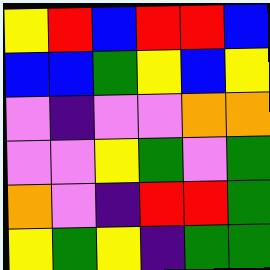[["yellow", "red", "blue", "red", "red", "blue"], ["blue", "blue", "green", "yellow", "blue", "yellow"], ["violet", "indigo", "violet", "violet", "orange", "orange"], ["violet", "violet", "yellow", "green", "violet", "green"], ["orange", "violet", "indigo", "red", "red", "green"], ["yellow", "green", "yellow", "indigo", "green", "green"]]